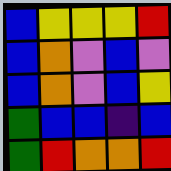[["blue", "yellow", "yellow", "yellow", "red"], ["blue", "orange", "violet", "blue", "violet"], ["blue", "orange", "violet", "blue", "yellow"], ["green", "blue", "blue", "indigo", "blue"], ["green", "red", "orange", "orange", "red"]]